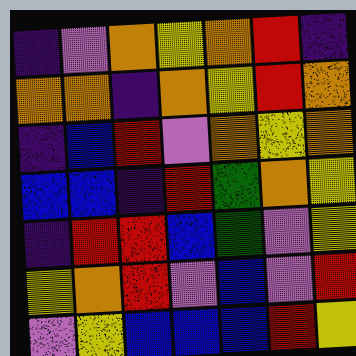[["indigo", "violet", "orange", "yellow", "orange", "red", "indigo"], ["orange", "orange", "indigo", "orange", "yellow", "red", "orange"], ["indigo", "blue", "red", "violet", "orange", "yellow", "orange"], ["blue", "blue", "indigo", "red", "green", "orange", "yellow"], ["indigo", "red", "red", "blue", "green", "violet", "yellow"], ["yellow", "orange", "red", "violet", "blue", "violet", "red"], ["violet", "yellow", "blue", "blue", "blue", "red", "yellow"]]